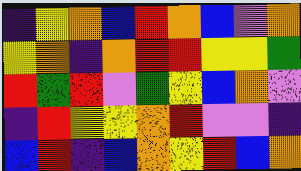[["indigo", "yellow", "orange", "blue", "red", "orange", "blue", "violet", "orange"], ["yellow", "orange", "indigo", "orange", "red", "red", "yellow", "yellow", "green"], ["red", "green", "red", "violet", "green", "yellow", "blue", "orange", "violet"], ["indigo", "red", "yellow", "yellow", "orange", "red", "violet", "violet", "indigo"], ["blue", "red", "indigo", "blue", "orange", "yellow", "red", "blue", "orange"]]